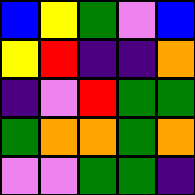[["blue", "yellow", "green", "violet", "blue"], ["yellow", "red", "indigo", "indigo", "orange"], ["indigo", "violet", "red", "green", "green"], ["green", "orange", "orange", "green", "orange"], ["violet", "violet", "green", "green", "indigo"]]